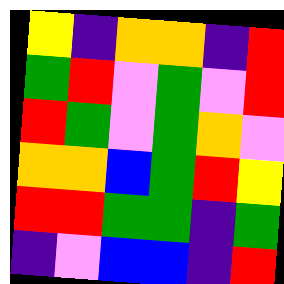[["yellow", "indigo", "orange", "orange", "indigo", "red"], ["green", "red", "violet", "green", "violet", "red"], ["red", "green", "violet", "green", "orange", "violet"], ["orange", "orange", "blue", "green", "red", "yellow"], ["red", "red", "green", "green", "indigo", "green"], ["indigo", "violet", "blue", "blue", "indigo", "red"]]